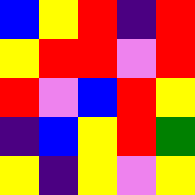[["blue", "yellow", "red", "indigo", "red"], ["yellow", "red", "red", "violet", "red"], ["red", "violet", "blue", "red", "yellow"], ["indigo", "blue", "yellow", "red", "green"], ["yellow", "indigo", "yellow", "violet", "yellow"]]